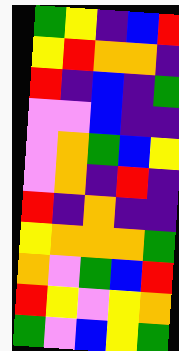[["green", "yellow", "indigo", "blue", "red"], ["yellow", "red", "orange", "orange", "indigo"], ["red", "indigo", "blue", "indigo", "green"], ["violet", "violet", "blue", "indigo", "indigo"], ["violet", "orange", "green", "blue", "yellow"], ["violet", "orange", "indigo", "red", "indigo"], ["red", "indigo", "orange", "indigo", "indigo"], ["yellow", "orange", "orange", "orange", "green"], ["orange", "violet", "green", "blue", "red"], ["red", "yellow", "violet", "yellow", "orange"], ["green", "violet", "blue", "yellow", "green"]]